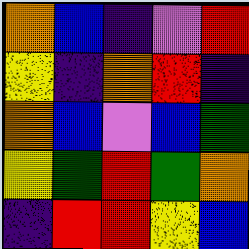[["orange", "blue", "indigo", "violet", "red"], ["yellow", "indigo", "orange", "red", "indigo"], ["orange", "blue", "violet", "blue", "green"], ["yellow", "green", "red", "green", "orange"], ["indigo", "red", "red", "yellow", "blue"]]